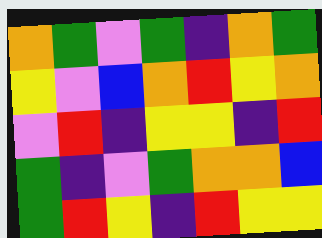[["orange", "green", "violet", "green", "indigo", "orange", "green"], ["yellow", "violet", "blue", "orange", "red", "yellow", "orange"], ["violet", "red", "indigo", "yellow", "yellow", "indigo", "red"], ["green", "indigo", "violet", "green", "orange", "orange", "blue"], ["green", "red", "yellow", "indigo", "red", "yellow", "yellow"]]